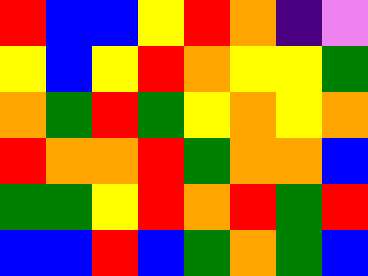[["red", "blue", "blue", "yellow", "red", "orange", "indigo", "violet"], ["yellow", "blue", "yellow", "red", "orange", "yellow", "yellow", "green"], ["orange", "green", "red", "green", "yellow", "orange", "yellow", "orange"], ["red", "orange", "orange", "red", "green", "orange", "orange", "blue"], ["green", "green", "yellow", "red", "orange", "red", "green", "red"], ["blue", "blue", "red", "blue", "green", "orange", "green", "blue"]]